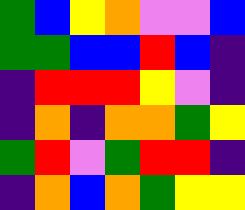[["green", "blue", "yellow", "orange", "violet", "violet", "blue"], ["green", "green", "blue", "blue", "red", "blue", "indigo"], ["indigo", "red", "red", "red", "yellow", "violet", "indigo"], ["indigo", "orange", "indigo", "orange", "orange", "green", "yellow"], ["green", "red", "violet", "green", "red", "red", "indigo"], ["indigo", "orange", "blue", "orange", "green", "yellow", "yellow"]]